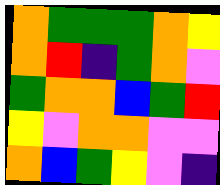[["orange", "green", "green", "green", "orange", "yellow"], ["orange", "red", "indigo", "green", "orange", "violet"], ["green", "orange", "orange", "blue", "green", "red"], ["yellow", "violet", "orange", "orange", "violet", "violet"], ["orange", "blue", "green", "yellow", "violet", "indigo"]]